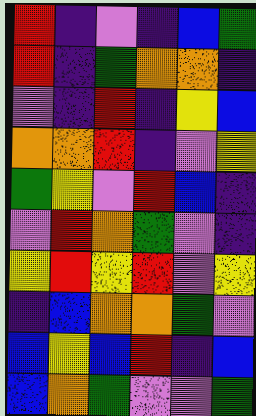[["red", "indigo", "violet", "indigo", "blue", "green"], ["red", "indigo", "green", "orange", "orange", "indigo"], ["violet", "indigo", "red", "indigo", "yellow", "blue"], ["orange", "orange", "red", "indigo", "violet", "yellow"], ["green", "yellow", "violet", "red", "blue", "indigo"], ["violet", "red", "orange", "green", "violet", "indigo"], ["yellow", "red", "yellow", "red", "violet", "yellow"], ["indigo", "blue", "orange", "orange", "green", "violet"], ["blue", "yellow", "blue", "red", "indigo", "blue"], ["blue", "orange", "green", "violet", "violet", "green"]]